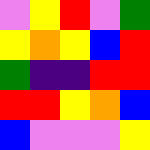[["violet", "yellow", "red", "violet", "green"], ["yellow", "orange", "yellow", "blue", "red"], ["green", "indigo", "indigo", "red", "red"], ["red", "red", "yellow", "orange", "blue"], ["blue", "violet", "violet", "violet", "yellow"]]